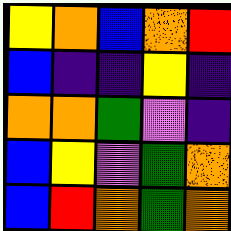[["yellow", "orange", "blue", "orange", "red"], ["blue", "indigo", "indigo", "yellow", "indigo"], ["orange", "orange", "green", "violet", "indigo"], ["blue", "yellow", "violet", "green", "orange"], ["blue", "red", "orange", "green", "orange"]]